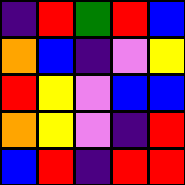[["indigo", "red", "green", "red", "blue"], ["orange", "blue", "indigo", "violet", "yellow"], ["red", "yellow", "violet", "blue", "blue"], ["orange", "yellow", "violet", "indigo", "red"], ["blue", "red", "indigo", "red", "red"]]